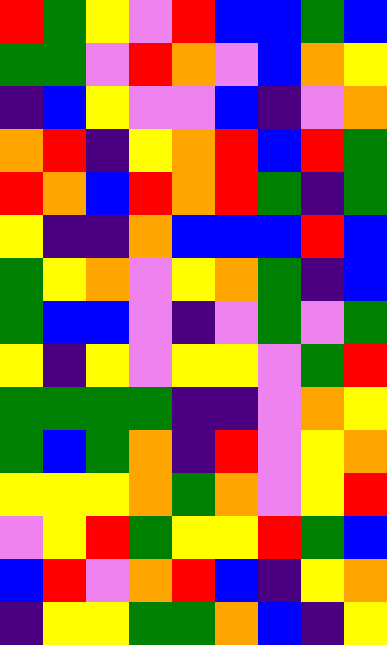[["red", "green", "yellow", "violet", "red", "blue", "blue", "green", "blue"], ["green", "green", "violet", "red", "orange", "violet", "blue", "orange", "yellow"], ["indigo", "blue", "yellow", "violet", "violet", "blue", "indigo", "violet", "orange"], ["orange", "red", "indigo", "yellow", "orange", "red", "blue", "red", "green"], ["red", "orange", "blue", "red", "orange", "red", "green", "indigo", "green"], ["yellow", "indigo", "indigo", "orange", "blue", "blue", "blue", "red", "blue"], ["green", "yellow", "orange", "violet", "yellow", "orange", "green", "indigo", "blue"], ["green", "blue", "blue", "violet", "indigo", "violet", "green", "violet", "green"], ["yellow", "indigo", "yellow", "violet", "yellow", "yellow", "violet", "green", "red"], ["green", "green", "green", "green", "indigo", "indigo", "violet", "orange", "yellow"], ["green", "blue", "green", "orange", "indigo", "red", "violet", "yellow", "orange"], ["yellow", "yellow", "yellow", "orange", "green", "orange", "violet", "yellow", "red"], ["violet", "yellow", "red", "green", "yellow", "yellow", "red", "green", "blue"], ["blue", "red", "violet", "orange", "red", "blue", "indigo", "yellow", "orange"], ["indigo", "yellow", "yellow", "green", "green", "orange", "blue", "indigo", "yellow"]]